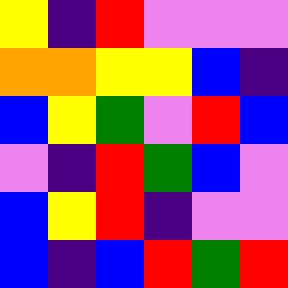[["yellow", "indigo", "red", "violet", "violet", "violet"], ["orange", "orange", "yellow", "yellow", "blue", "indigo"], ["blue", "yellow", "green", "violet", "red", "blue"], ["violet", "indigo", "red", "green", "blue", "violet"], ["blue", "yellow", "red", "indigo", "violet", "violet"], ["blue", "indigo", "blue", "red", "green", "red"]]